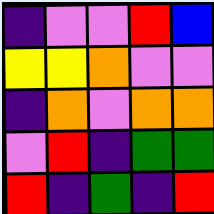[["indigo", "violet", "violet", "red", "blue"], ["yellow", "yellow", "orange", "violet", "violet"], ["indigo", "orange", "violet", "orange", "orange"], ["violet", "red", "indigo", "green", "green"], ["red", "indigo", "green", "indigo", "red"]]